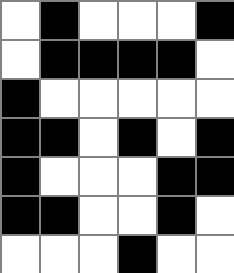[["white", "black", "white", "white", "white", "black"], ["white", "black", "black", "black", "black", "white"], ["black", "white", "white", "white", "white", "white"], ["black", "black", "white", "black", "white", "black"], ["black", "white", "white", "white", "black", "black"], ["black", "black", "white", "white", "black", "white"], ["white", "white", "white", "black", "white", "white"]]